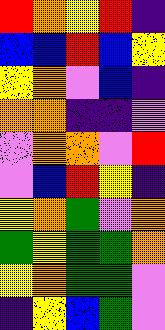[["red", "orange", "yellow", "red", "indigo"], ["blue", "blue", "red", "blue", "yellow"], ["yellow", "orange", "violet", "blue", "indigo"], ["orange", "orange", "indigo", "indigo", "violet"], ["violet", "orange", "orange", "violet", "red"], ["violet", "blue", "red", "yellow", "indigo"], ["yellow", "orange", "green", "violet", "orange"], ["green", "yellow", "green", "green", "orange"], ["yellow", "orange", "green", "green", "violet"], ["indigo", "yellow", "blue", "green", "violet"]]